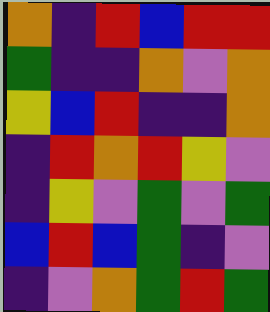[["orange", "indigo", "red", "blue", "red", "red"], ["green", "indigo", "indigo", "orange", "violet", "orange"], ["yellow", "blue", "red", "indigo", "indigo", "orange"], ["indigo", "red", "orange", "red", "yellow", "violet"], ["indigo", "yellow", "violet", "green", "violet", "green"], ["blue", "red", "blue", "green", "indigo", "violet"], ["indigo", "violet", "orange", "green", "red", "green"]]